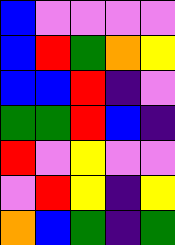[["blue", "violet", "violet", "violet", "violet"], ["blue", "red", "green", "orange", "yellow"], ["blue", "blue", "red", "indigo", "violet"], ["green", "green", "red", "blue", "indigo"], ["red", "violet", "yellow", "violet", "violet"], ["violet", "red", "yellow", "indigo", "yellow"], ["orange", "blue", "green", "indigo", "green"]]